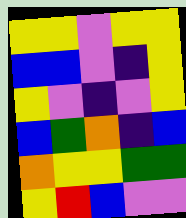[["yellow", "yellow", "violet", "yellow", "yellow"], ["blue", "blue", "violet", "indigo", "yellow"], ["yellow", "violet", "indigo", "violet", "yellow"], ["blue", "green", "orange", "indigo", "blue"], ["orange", "yellow", "yellow", "green", "green"], ["yellow", "red", "blue", "violet", "violet"]]